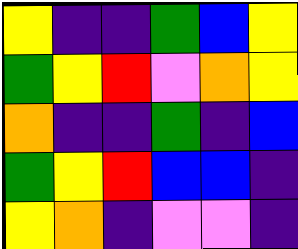[["yellow", "indigo", "indigo", "green", "blue", "yellow"], ["green", "yellow", "red", "violet", "orange", "yellow"], ["orange", "indigo", "indigo", "green", "indigo", "blue"], ["green", "yellow", "red", "blue", "blue", "indigo"], ["yellow", "orange", "indigo", "violet", "violet", "indigo"]]